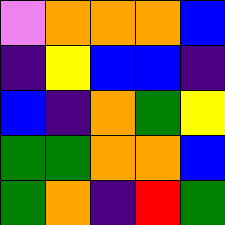[["violet", "orange", "orange", "orange", "blue"], ["indigo", "yellow", "blue", "blue", "indigo"], ["blue", "indigo", "orange", "green", "yellow"], ["green", "green", "orange", "orange", "blue"], ["green", "orange", "indigo", "red", "green"]]